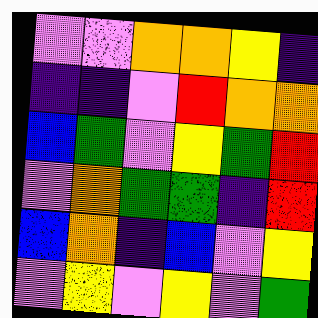[["violet", "violet", "orange", "orange", "yellow", "indigo"], ["indigo", "indigo", "violet", "red", "orange", "orange"], ["blue", "green", "violet", "yellow", "green", "red"], ["violet", "orange", "green", "green", "indigo", "red"], ["blue", "orange", "indigo", "blue", "violet", "yellow"], ["violet", "yellow", "violet", "yellow", "violet", "green"]]